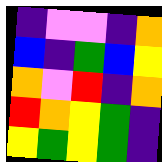[["indigo", "violet", "violet", "indigo", "orange"], ["blue", "indigo", "green", "blue", "yellow"], ["orange", "violet", "red", "indigo", "orange"], ["red", "orange", "yellow", "green", "indigo"], ["yellow", "green", "yellow", "green", "indigo"]]